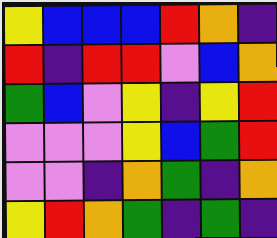[["yellow", "blue", "blue", "blue", "red", "orange", "indigo"], ["red", "indigo", "red", "red", "violet", "blue", "orange"], ["green", "blue", "violet", "yellow", "indigo", "yellow", "red"], ["violet", "violet", "violet", "yellow", "blue", "green", "red"], ["violet", "violet", "indigo", "orange", "green", "indigo", "orange"], ["yellow", "red", "orange", "green", "indigo", "green", "indigo"]]